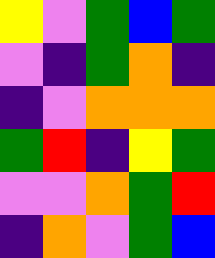[["yellow", "violet", "green", "blue", "green"], ["violet", "indigo", "green", "orange", "indigo"], ["indigo", "violet", "orange", "orange", "orange"], ["green", "red", "indigo", "yellow", "green"], ["violet", "violet", "orange", "green", "red"], ["indigo", "orange", "violet", "green", "blue"]]